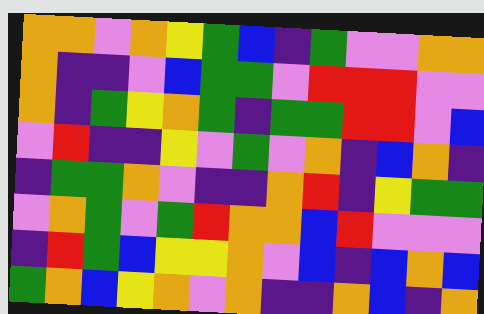[["orange", "orange", "violet", "orange", "yellow", "green", "blue", "indigo", "green", "violet", "violet", "orange", "orange"], ["orange", "indigo", "indigo", "violet", "blue", "green", "green", "violet", "red", "red", "red", "violet", "violet"], ["orange", "indigo", "green", "yellow", "orange", "green", "indigo", "green", "green", "red", "red", "violet", "blue"], ["violet", "red", "indigo", "indigo", "yellow", "violet", "green", "violet", "orange", "indigo", "blue", "orange", "indigo"], ["indigo", "green", "green", "orange", "violet", "indigo", "indigo", "orange", "red", "indigo", "yellow", "green", "green"], ["violet", "orange", "green", "violet", "green", "red", "orange", "orange", "blue", "red", "violet", "violet", "violet"], ["indigo", "red", "green", "blue", "yellow", "yellow", "orange", "violet", "blue", "indigo", "blue", "orange", "blue"], ["green", "orange", "blue", "yellow", "orange", "violet", "orange", "indigo", "indigo", "orange", "blue", "indigo", "orange"]]